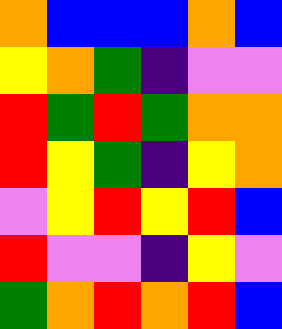[["orange", "blue", "blue", "blue", "orange", "blue"], ["yellow", "orange", "green", "indigo", "violet", "violet"], ["red", "green", "red", "green", "orange", "orange"], ["red", "yellow", "green", "indigo", "yellow", "orange"], ["violet", "yellow", "red", "yellow", "red", "blue"], ["red", "violet", "violet", "indigo", "yellow", "violet"], ["green", "orange", "red", "orange", "red", "blue"]]